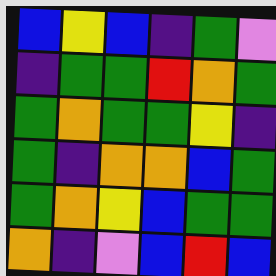[["blue", "yellow", "blue", "indigo", "green", "violet"], ["indigo", "green", "green", "red", "orange", "green"], ["green", "orange", "green", "green", "yellow", "indigo"], ["green", "indigo", "orange", "orange", "blue", "green"], ["green", "orange", "yellow", "blue", "green", "green"], ["orange", "indigo", "violet", "blue", "red", "blue"]]